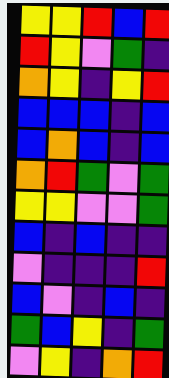[["yellow", "yellow", "red", "blue", "red"], ["red", "yellow", "violet", "green", "indigo"], ["orange", "yellow", "indigo", "yellow", "red"], ["blue", "blue", "blue", "indigo", "blue"], ["blue", "orange", "blue", "indigo", "blue"], ["orange", "red", "green", "violet", "green"], ["yellow", "yellow", "violet", "violet", "green"], ["blue", "indigo", "blue", "indigo", "indigo"], ["violet", "indigo", "indigo", "indigo", "red"], ["blue", "violet", "indigo", "blue", "indigo"], ["green", "blue", "yellow", "indigo", "green"], ["violet", "yellow", "indigo", "orange", "red"]]